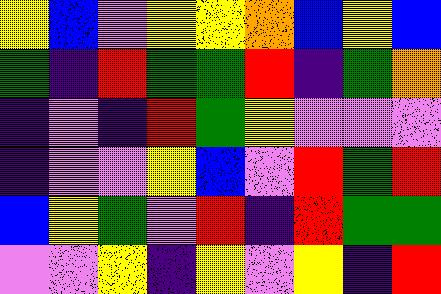[["yellow", "blue", "violet", "yellow", "yellow", "orange", "blue", "yellow", "blue"], ["green", "indigo", "red", "green", "green", "red", "indigo", "green", "orange"], ["indigo", "violet", "indigo", "red", "green", "yellow", "violet", "violet", "violet"], ["indigo", "violet", "violet", "yellow", "blue", "violet", "red", "green", "red"], ["blue", "yellow", "green", "violet", "red", "indigo", "red", "green", "green"], ["violet", "violet", "yellow", "indigo", "yellow", "violet", "yellow", "indigo", "red"]]